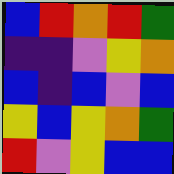[["blue", "red", "orange", "red", "green"], ["indigo", "indigo", "violet", "yellow", "orange"], ["blue", "indigo", "blue", "violet", "blue"], ["yellow", "blue", "yellow", "orange", "green"], ["red", "violet", "yellow", "blue", "blue"]]